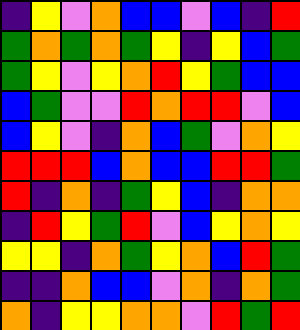[["indigo", "yellow", "violet", "orange", "blue", "blue", "violet", "blue", "indigo", "red"], ["green", "orange", "green", "orange", "green", "yellow", "indigo", "yellow", "blue", "green"], ["green", "yellow", "violet", "yellow", "orange", "red", "yellow", "green", "blue", "blue"], ["blue", "green", "violet", "violet", "red", "orange", "red", "red", "violet", "blue"], ["blue", "yellow", "violet", "indigo", "orange", "blue", "green", "violet", "orange", "yellow"], ["red", "red", "red", "blue", "orange", "blue", "blue", "red", "red", "green"], ["red", "indigo", "orange", "indigo", "green", "yellow", "blue", "indigo", "orange", "orange"], ["indigo", "red", "yellow", "green", "red", "violet", "blue", "yellow", "orange", "yellow"], ["yellow", "yellow", "indigo", "orange", "green", "yellow", "orange", "blue", "red", "green"], ["indigo", "indigo", "orange", "blue", "blue", "violet", "orange", "indigo", "orange", "green"], ["orange", "indigo", "yellow", "yellow", "orange", "orange", "violet", "red", "green", "red"]]